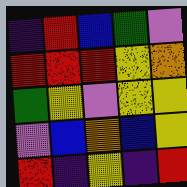[["indigo", "red", "blue", "green", "violet"], ["red", "red", "red", "yellow", "orange"], ["green", "yellow", "violet", "yellow", "yellow"], ["violet", "blue", "orange", "blue", "yellow"], ["red", "indigo", "yellow", "indigo", "red"]]